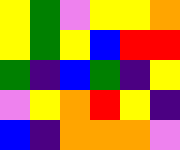[["yellow", "green", "violet", "yellow", "yellow", "orange"], ["yellow", "green", "yellow", "blue", "red", "red"], ["green", "indigo", "blue", "green", "indigo", "yellow"], ["violet", "yellow", "orange", "red", "yellow", "indigo"], ["blue", "indigo", "orange", "orange", "orange", "violet"]]